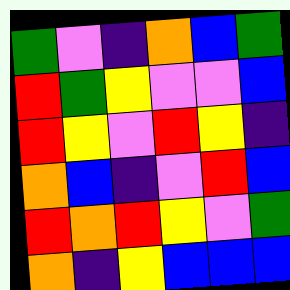[["green", "violet", "indigo", "orange", "blue", "green"], ["red", "green", "yellow", "violet", "violet", "blue"], ["red", "yellow", "violet", "red", "yellow", "indigo"], ["orange", "blue", "indigo", "violet", "red", "blue"], ["red", "orange", "red", "yellow", "violet", "green"], ["orange", "indigo", "yellow", "blue", "blue", "blue"]]